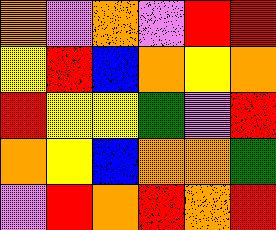[["orange", "violet", "orange", "violet", "red", "red"], ["yellow", "red", "blue", "orange", "yellow", "orange"], ["red", "yellow", "yellow", "green", "violet", "red"], ["orange", "yellow", "blue", "orange", "orange", "green"], ["violet", "red", "orange", "red", "orange", "red"]]